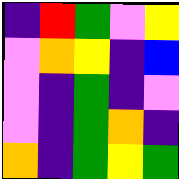[["indigo", "red", "green", "violet", "yellow"], ["violet", "orange", "yellow", "indigo", "blue"], ["violet", "indigo", "green", "indigo", "violet"], ["violet", "indigo", "green", "orange", "indigo"], ["orange", "indigo", "green", "yellow", "green"]]